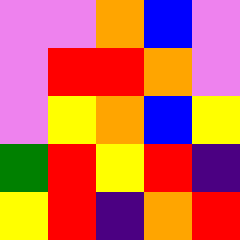[["violet", "violet", "orange", "blue", "violet"], ["violet", "red", "red", "orange", "violet"], ["violet", "yellow", "orange", "blue", "yellow"], ["green", "red", "yellow", "red", "indigo"], ["yellow", "red", "indigo", "orange", "red"]]